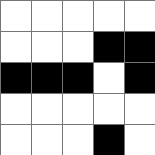[["white", "white", "white", "white", "white"], ["white", "white", "white", "black", "black"], ["black", "black", "black", "white", "black"], ["white", "white", "white", "white", "white"], ["white", "white", "white", "black", "white"]]